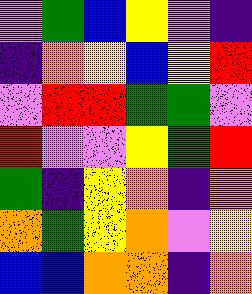[["violet", "green", "blue", "yellow", "violet", "indigo"], ["indigo", "orange", "yellow", "blue", "yellow", "red"], ["violet", "red", "red", "green", "green", "violet"], ["red", "violet", "violet", "yellow", "green", "red"], ["green", "indigo", "yellow", "orange", "indigo", "orange"], ["orange", "green", "yellow", "orange", "violet", "yellow"], ["blue", "blue", "orange", "orange", "indigo", "orange"]]